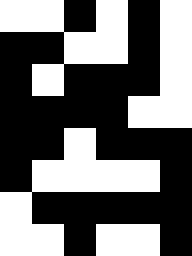[["white", "white", "black", "white", "black", "white"], ["black", "black", "white", "white", "black", "white"], ["black", "white", "black", "black", "black", "white"], ["black", "black", "black", "black", "white", "white"], ["black", "black", "white", "black", "black", "black"], ["black", "white", "white", "white", "white", "black"], ["white", "black", "black", "black", "black", "black"], ["white", "white", "black", "white", "white", "black"]]